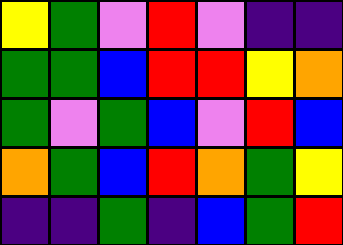[["yellow", "green", "violet", "red", "violet", "indigo", "indigo"], ["green", "green", "blue", "red", "red", "yellow", "orange"], ["green", "violet", "green", "blue", "violet", "red", "blue"], ["orange", "green", "blue", "red", "orange", "green", "yellow"], ["indigo", "indigo", "green", "indigo", "blue", "green", "red"]]